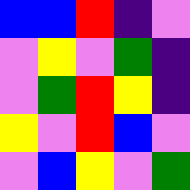[["blue", "blue", "red", "indigo", "violet"], ["violet", "yellow", "violet", "green", "indigo"], ["violet", "green", "red", "yellow", "indigo"], ["yellow", "violet", "red", "blue", "violet"], ["violet", "blue", "yellow", "violet", "green"]]